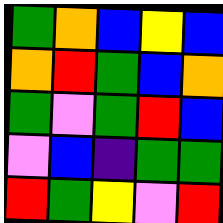[["green", "orange", "blue", "yellow", "blue"], ["orange", "red", "green", "blue", "orange"], ["green", "violet", "green", "red", "blue"], ["violet", "blue", "indigo", "green", "green"], ["red", "green", "yellow", "violet", "red"]]